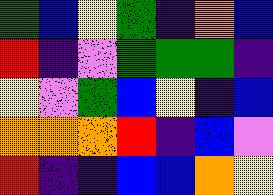[["green", "blue", "yellow", "green", "indigo", "orange", "blue"], ["red", "indigo", "violet", "green", "green", "green", "indigo"], ["yellow", "violet", "green", "blue", "yellow", "indigo", "blue"], ["orange", "orange", "orange", "red", "indigo", "blue", "violet"], ["red", "indigo", "indigo", "blue", "blue", "orange", "yellow"]]